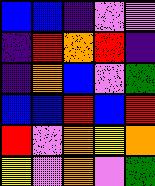[["blue", "blue", "indigo", "violet", "violet"], ["indigo", "red", "orange", "red", "indigo"], ["indigo", "orange", "blue", "violet", "green"], ["blue", "blue", "red", "blue", "red"], ["red", "violet", "orange", "yellow", "orange"], ["yellow", "violet", "orange", "violet", "green"]]